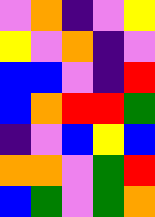[["violet", "orange", "indigo", "violet", "yellow"], ["yellow", "violet", "orange", "indigo", "violet"], ["blue", "blue", "violet", "indigo", "red"], ["blue", "orange", "red", "red", "green"], ["indigo", "violet", "blue", "yellow", "blue"], ["orange", "orange", "violet", "green", "red"], ["blue", "green", "violet", "green", "orange"]]